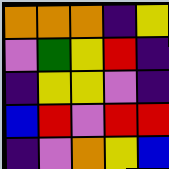[["orange", "orange", "orange", "indigo", "yellow"], ["violet", "green", "yellow", "red", "indigo"], ["indigo", "yellow", "yellow", "violet", "indigo"], ["blue", "red", "violet", "red", "red"], ["indigo", "violet", "orange", "yellow", "blue"]]